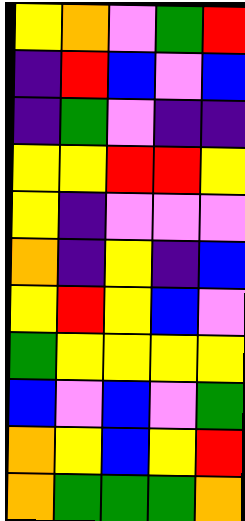[["yellow", "orange", "violet", "green", "red"], ["indigo", "red", "blue", "violet", "blue"], ["indigo", "green", "violet", "indigo", "indigo"], ["yellow", "yellow", "red", "red", "yellow"], ["yellow", "indigo", "violet", "violet", "violet"], ["orange", "indigo", "yellow", "indigo", "blue"], ["yellow", "red", "yellow", "blue", "violet"], ["green", "yellow", "yellow", "yellow", "yellow"], ["blue", "violet", "blue", "violet", "green"], ["orange", "yellow", "blue", "yellow", "red"], ["orange", "green", "green", "green", "orange"]]